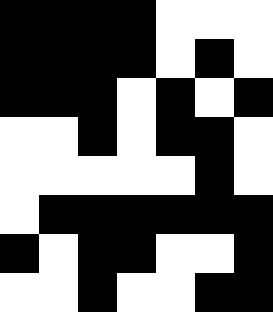[["black", "black", "black", "black", "white", "white", "white"], ["black", "black", "black", "black", "white", "black", "white"], ["black", "black", "black", "white", "black", "white", "black"], ["white", "white", "black", "white", "black", "black", "white"], ["white", "white", "white", "white", "white", "black", "white"], ["white", "black", "black", "black", "black", "black", "black"], ["black", "white", "black", "black", "white", "white", "black"], ["white", "white", "black", "white", "white", "black", "black"]]